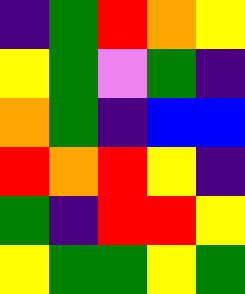[["indigo", "green", "red", "orange", "yellow"], ["yellow", "green", "violet", "green", "indigo"], ["orange", "green", "indigo", "blue", "blue"], ["red", "orange", "red", "yellow", "indigo"], ["green", "indigo", "red", "red", "yellow"], ["yellow", "green", "green", "yellow", "green"]]